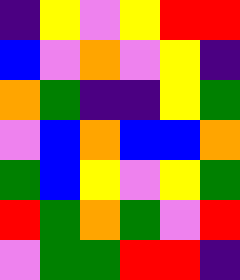[["indigo", "yellow", "violet", "yellow", "red", "red"], ["blue", "violet", "orange", "violet", "yellow", "indigo"], ["orange", "green", "indigo", "indigo", "yellow", "green"], ["violet", "blue", "orange", "blue", "blue", "orange"], ["green", "blue", "yellow", "violet", "yellow", "green"], ["red", "green", "orange", "green", "violet", "red"], ["violet", "green", "green", "red", "red", "indigo"]]